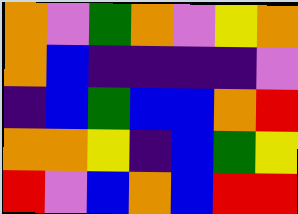[["orange", "violet", "green", "orange", "violet", "yellow", "orange"], ["orange", "blue", "indigo", "indigo", "indigo", "indigo", "violet"], ["indigo", "blue", "green", "blue", "blue", "orange", "red"], ["orange", "orange", "yellow", "indigo", "blue", "green", "yellow"], ["red", "violet", "blue", "orange", "blue", "red", "red"]]